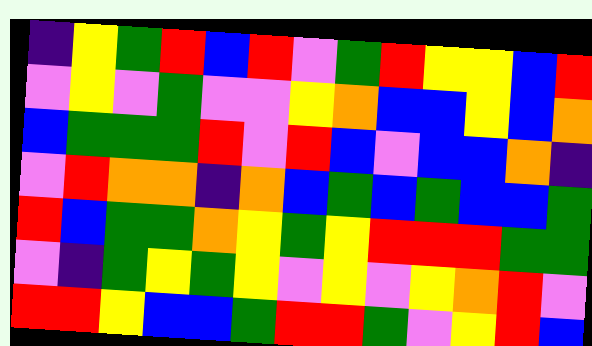[["indigo", "yellow", "green", "red", "blue", "red", "violet", "green", "red", "yellow", "yellow", "blue", "red"], ["violet", "yellow", "violet", "green", "violet", "violet", "yellow", "orange", "blue", "blue", "yellow", "blue", "orange"], ["blue", "green", "green", "green", "red", "violet", "red", "blue", "violet", "blue", "blue", "orange", "indigo"], ["violet", "red", "orange", "orange", "indigo", "orange", "blue", "green", "blue", "green", "blue", "blue", "green"], ["red", "blue", "green", "green", "orange", "yellow", "green", "yellow", "red", "red", "red", "green", "green"], ["violet", "indigo", "green", "yellow", "green", "yellow", "violet", "yellow", "violet", "yellow", "orange", "red", "violet"], ["red", "red", "yellow", "blue", "blue", "green", "red", "red", "green", "violet", "yellow", "red", "blue"]]